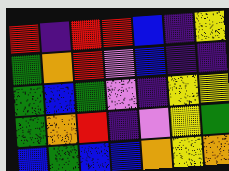[["red", "indigo", "red", "red", "blue", "indigo", "yellow"], ["green", "orange", "red", "violet", "blue", "indigo", "indigo"], ["green", "blue", "green", "violet", "indigo", "yellow", "yellow"], ["green", "orange", "red", "indigo", "violet", "yellow", "green"], ["blue", "green", "blue", "blue", "orange", "yellow", "orange"]]